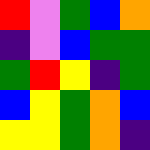[["red", "violet", "green", "blue", "orange"], ["indigo", "violet", "blue", "green", "green"], ["green", "red", "yellow", "indigo", "green"], ["blue", "yellow", "green", "orange", "blue"], ["yellow", "yellow", "green", "orange", "indigo"]]